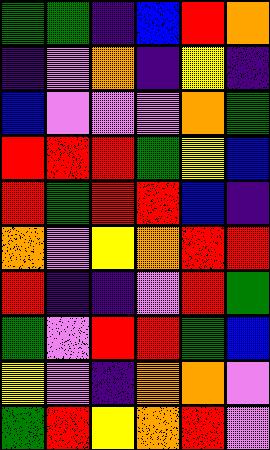[["green", "green", "indigo", "blue", "red", "orange"], ["indigo", "violet", "orange", "indigo", "yellow", "indigo"], ["blue", "violet", "violet", "violet", "orange", "green"], ["red", "red", "red", "green", "yellow", "blue"], ["red", "green", "red", "red", "blue", "indigo"], ["orange", "violet", "yellow", "orange", "red", "red"], ["red", "indigo", "indigo", "violet", "red", "green"], ["green", "violet", "red", "red", "green", "blue"], ["yellow", "violet", "indigo", "orange", "orange", "violet"], ["green", "red", "yellow", "orange", "red", "violet"]]